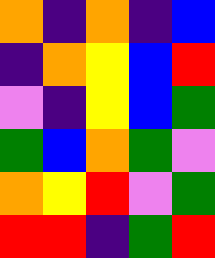[["orange", "indigo", "orange", "indigo", "blue"], ["indigo", "orange", "yellow", "blue", "red"], ["violet", "indigo", "yellow", "blue", "green"], ["green", "blue", "orange", "green", "violet"], ["orange", "yellow", "red", "violet", "green"], ["red", "red", "indigo", "green", "red"]]